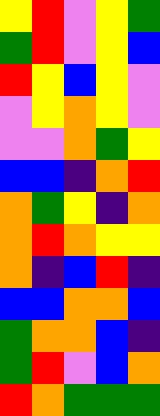[["yellow", "red", "violet", "yellow", "green"], ["green", "red", "violet", "yellow", "blue"], ["red", "yellow", "blue", "yellow", "violet"], ["violet", "yellow", "orange", "yellow", "violet"], ["violet", "violet", "orange", "green", "yellow"], ["blue", "blue", "indigo", "orange", "red"], ["orange", "green", "yellow", "indigo", "orange"], ["orange", "red", "orange", "yellow", "yellow"], ["orange", "indigo", "blue", "red", "indigo"], ["blue", "blue", "orange", "orange", "blue"], ["green", "orange", "orange", "blue", "indigo"], ["green", "red", "violet", "blue", "orange"], ["red", "orange", "green", "green", "green"]]